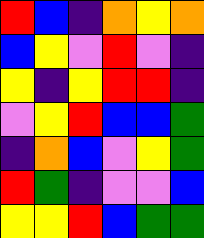[["red", "blue", "indigo", "orange", "yellow", "orange"], ["blue", "yellow", "violet", "red", "violet", "indigo"], ["yellow", "indigo", "yellow", "red", "red", "indigo"], ["violet", "yellow", "red", "blue", "blue", "green"], ["indigo", "orange", "blue", "violet", "yellow", "green"], ["red", "green", "indigo", "violet", "violet", "blue"], ["yellow", "yellow", "red", "blue", "green", "green"]]